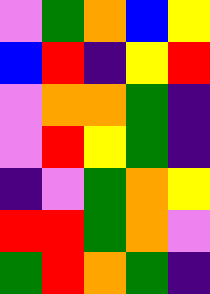[["violet", "green", "orange", "blue", "yellow"], ["blue", "red", "indigo", "yellow", "red"], ["violet", "orange", "orange", "green", "indigo"], ["violet", "red", "yellow", "green", "indigo"], ["indigo", "violet", "green", "orange", "yellow"], ["red", "red", "green", "orange", "violet"], ["green", "red", "orange", "green", "indigo"]]